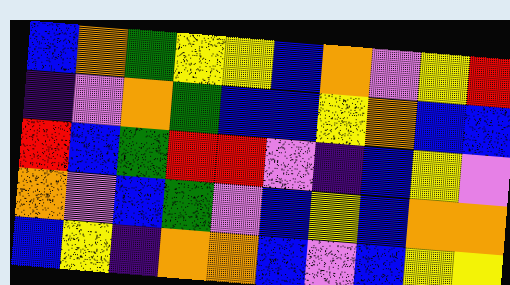[["blue", "orange", "green", "yellow", "yellow", "blue", "orange", "violet", "yellow", "red"], ["indigo", "violet", "orange", "green", "blue", "blue", "yellow", "orange", "blue", "blue"], ["red", "blue", "green", "red", "red", "violet", "indigo", "blue", "yellow", "violet"], ["orange", "violet", "blue", "green", "violet", "blue", "yellow", "blue", "orange", "orange"], ["blue", "yellow", "indigo", "orange", "orange", "blue", "violet", "blue", "yellow", "yellow"]]